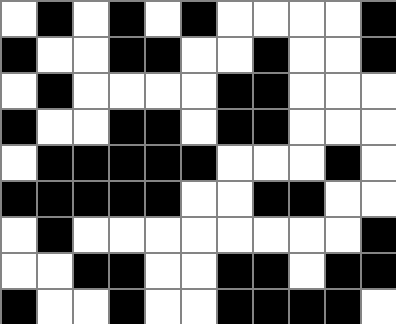[["white", "black", "white", "black", "white", "black", "white", "white", "white", "white", "black"], ["black", "white", "white", "black", "black", "white", "white", "black", "white", "white", "black"], ["white", "black", "white", "white", "white", "white", "black", "black", "white", "white", "white"], ["black", "white", "white", "black", "black", "white", "black", "black", "white", "white", "white"], ["white", "black", "black", "black", "black", "black", "white", "white", "white", "black", "white"], ["black", "black", "black", "black", "black", "white", "white", "black", "black", "white", "white"], ["white", "black", "white", "white", "white", "white", "white", "white", "white", "white", "black"], ["white", "white", "black", "black", "white", "white", "black", "black", "white", "black", "black"], ["black", "white", "white", "black", "white", "white", "black", "black", "black", "black", "white"]]